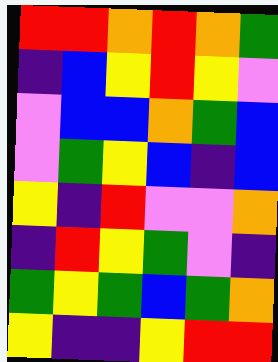[["red", "red", "orange", "red", "orange", "green"], ["indigo", "blue", "yellow", "red", "yellow", "violet"], ["violet", "blue", "blue", "orange", "green", "blue"], ["violet", "green", "yellow", "blue", "indigo", "blue"], ["yellow", "indigo", "red", "violet", "violet", "orange"], ["indigo", "red", "yellow", "green", "violet", "indigo"], ["green", "yellow", "green", "blue", "green", "orange"], ["yellow", "indigo", "indigo", "yellow", "red", "red"]]